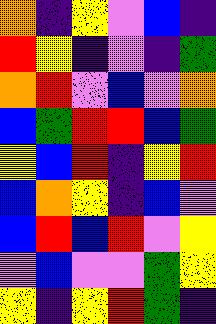[["orange", "indigo", "yellow", "violet", "blue", "indigo"], ["red", "yellow", "indigo", "violet", "indigo", "green"], ["orange", "red", "violet", "blue", "violet", "orange"], ["blue", "green", "red", "red", "blue", "green"], ["yellow", "blue", "red", "indigo", "yellow", "red"], ["blue", "orange", "yellow", "indigo", "blue", "violet"], ["blue", "red", "blue", "red", "violet", "yellow"], ["violet", "blue", "violet", "violet", "green", "yellow"], ["yellow", "indigo", "yellow", "red", "green", "indigo"]]